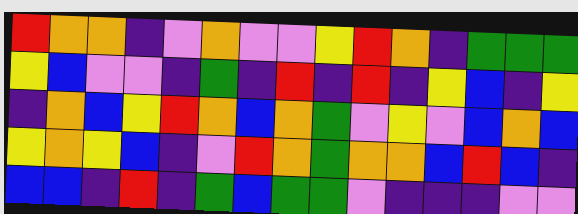[["red", "orange", "orange", "indigo", "violet", "orange", "violet", "violet", "yellow", "red", "orange", "indigo", "green", "green", "green"], ["yellow", "blue", "violet", "violet", "indigo", "green", "indigo", "red", "indigo", "red", "indigo", "yellow", "blue", "indigo", "yellow"], ["indigo", "orange", "blue", "yellow", "red", "orange", "blue", "orange", "green", "violet", "yellow", "violet", "blue", "orange", "blue"], ["yellow", "orange", "yellow", "blue", "indigo", "violet", "red", "orange", "green", "orange", "orange", "blue", "red", "blue", "indigo"], ["blue", "blue", "indigo", "red", "indigo", "green", "blue", "green", "green", "violet", "indigo", "indigo", "indigo", "violet", "violet"]]